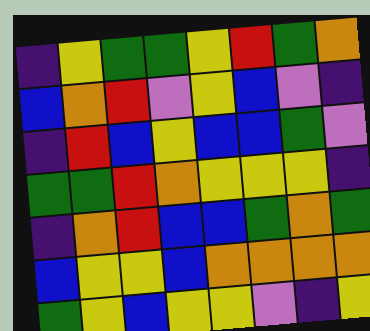[["indigo", "yellow", "green", "green", "yellow", "red", "green", "orange"], ["blue", "orange", "red", "violet", "yellow", "blue", "violet", "indigo"], ["indigo", "red", "blue", "yellow", "blue", "blue", "green", "violet"], ["green", "green", "red", "orange", "yellow", "yellow", "yellow", "indigo"], ["indigo", "orange", "red", "blue", "blue", "green", "orange", "green"], ["blue", "yellow", "yellow", "blue", "orange", "orange", "orange", "orange"], ["green", "yellow", "blue", "yellow", "yellow", "violet", "indigo", "yellow"]]